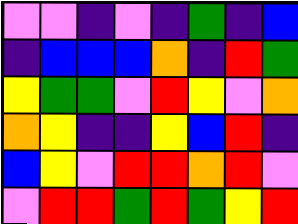[["violet", "violet", "indigo", "violet", "indigo", "green", "indigo", "blue"], ["indigo", "blue", "blue", "blue", "orange", "indigo", "red", "green"], ["yellow", "green", "green", "violet", "red", "yellow", "violet", "orange"], ["orange", "yellow", "indigo", "indigo", "yellow", "blue", "red", "indigo"], ["blue", "yellow", "violet", "red", "red", "orange", "red", "violet"], ["violet", "red", "red", "green", "red", "green", "yellow", "red"]]